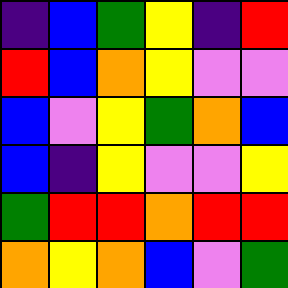[["indigo", "blue", "green", "yellow", "indigo", "red"], ["red", "blue", "orange", "yellow", "violet", "violet"], ["blue", "violet", "yellow", "green", "orange", "blue"], ["blue", "indigo", "yellow", "violet", "violet", "yellow"], ["green", "red", "red", "orange", "red", "red"], ["orange", "yellow", "orange", "blue", "violet", "green"]]